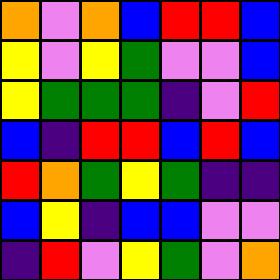[["orange", "violet", "orange", "blue", "red", "red", "blue"], ["yellow", "violet", "yellow", "green", "violet", "violet", "blue"], ["yellow", "green", "green", "green", "indigo", "violet", "red"], ["blue", "indigo", "red", "red", "blue", "red", "blue"], ["red", "orange", "green", "yellow", "green", "indigo", "indigo"], ["blue", "yellow", "indigo", "blue", "blue", "violet", "violet"], ["indigo", "red", "violet", "yellow", "green", "violet", "orange"]]